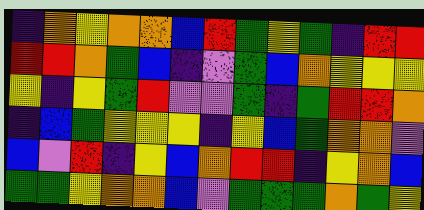[["indigo", "orange", "yellow", "orange", "orange", "blue", "red", "green", "yellow", "green", "indigo", "red", "red"], ["red", "red", "orange", "green", "blue", "indigo", "violet", "green", "blue", "orange", "yellow", "yellow", "yellow"], ["yellow", "indigo", "yellow", "green", "red", "violet", "violet", "green", "indigo", "green", "red", "red", "orange"], ["indigo", "blue", "green", "yellow", "yellow", "yellow", "indigo", "yellow", "blue", "green", "orange", "orange", "violet"], ["blue", "violet", "red", "indigo", "yellow", "blue", "orange", "red", "red", "indigo", "yellow", "orange", "blue"], ["green", "green", "yellow", "orange", "orange", "blue", "violet", "green", "green", "green", "orange", "green", "yellow"]]